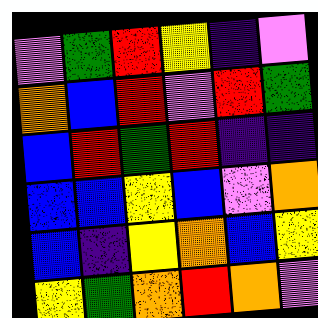[["violet", "green", "red", "yellow", "indigo", "violet"], ["orange", "blue", "red", "violet", "red", "green"], ["blue", "red", "green", "red", "indigo", "indigo"], ["blue", "blue", "yellow", "blue", "violet", "orange"], ["blue", "indigo", "yellow", "orange", "blue", "yellow"], ["yellow", "green", "orange", "red", "orange", "violet"]]